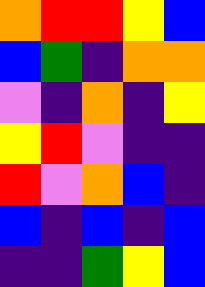[["orange", "red", "red", "yellow", "blue"], ["blue", "green", "indigo", "orange", "orange"], ["violet", "indigo", "orange", "indigo", "yellow"], ["yellow", "red", "violet", "indigo", "indigo"], ["red", "violet", "orange", "blue", "indigo"], ["blue", "indigo", "blue", "indigo", "blue"], ["indigo", "indigo", "green", "yellow", "blue"]]